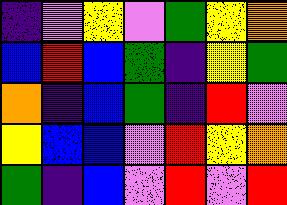[["indigo", "violet", "yellow", "violet", "green", "yellow", "orange"], ["blue", "red", "blue", "green", "indigo", "yellow", "green"], ["orange", "indigo", "blue", "green", "indigo", "red", "violet"], ["yellow", "blue", "blue", "violet", "red", "yellow", "orange"], ["green", "indigo", "blue", "violet", "red", "violet", "red"]]